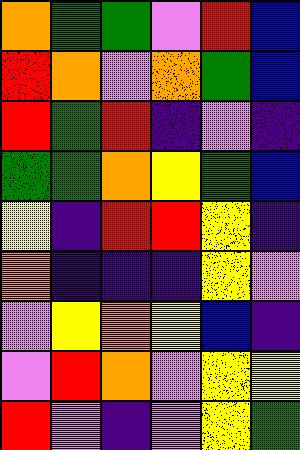[["orange", "green", "green", "violet", "red", "blue"], ["red", "orange", "violet", "orange", "green", "blue"], ["red", "green", "red", "indigo", "violet", "indigo"], ["green", "green", "orange", "yellow", "green", "blue"], ["yellow", "indigo", "red", "red", "yellow", "indigo"], ["orange", "indigo", "indigo", "indigo", "yellow", "violet"], ["violet", "yellow", "orange", "yellow", "blue", "indigo"], ["violet", "red", "orange", "violet", "yellow", "yellow"], ["red", "violet", "indigo", "violet", "yellow", "green"]]